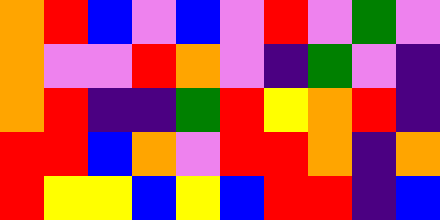[["orange", "red", "blue", "violet", "blue", "violet", "red", "violet", "green", "violet"], ["orange", "violet", "violet", "red", "orange", "violet", "indigo", "green", "violet", "indigo"], ["orange", "red", "indigo", "indigo", "green", "red", "yellow", "orange", "red", "indigo"], ["red", "red", "blue", "orange", "violet", "red", "red", "orange", "indigo", "orange"], ["red", "yellow", "yellow", "blue", "yellow", "blue", "red", "red", "indigo", "blue"]]